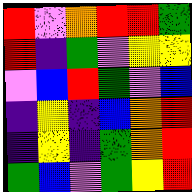[["red", "violet", "orange", "red", "red", "green"], ["red", "indigo", "green", "violet", "yellow", "yellow"], ["violet", "blue", "red", "green", "violet", "blue"], ["indigo", "yellow", "indigo", "blue", "orange", "red"], ["indigo", "yellow", "indigo", "green", "orange", "red"], ["green", "blue", "violet", "green", "yellow", "red"]]